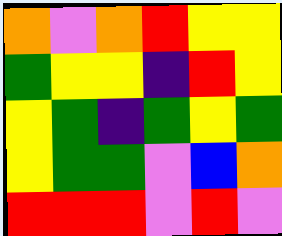[["orange", "violet", "orange", "red", "yellow", "yellow"], ["green", "yellow", "yellow", "indigo", "red", "yellow"], ["yellow", "green", "indigo", "green", "yellow", "green"], ["yellow", "green", "green", "violet", "blue", "orange"], ["red", "red", "red", "violet", "red", "violet"]]